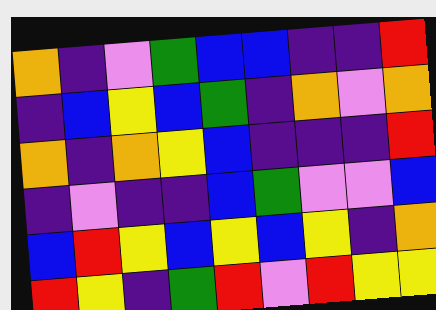[["orange", "indigo", "violet", "green", "blue", "blue", "indigo", "indigo", "red"], ["indigo", "blue", "yellow", "blue", "green", "indigo", "orange", "violet", "orange"], ["orange", "indigo", "orange", "yellow", "blue", "indigo", "indigo", "indigo", "red"], ["indigo", "violet", "indigo", "indigo", "blue", "green", "violet", "violet", "blue"], ["blue", "red", "yellow", "blue", "yellow", "blue", "yellow", "indigo", "orange"], ["red", "yellow", "indigo", "green", "red", "violet", "red", "yellow", "yellow"]]